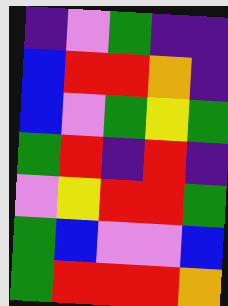[["indigo", "violet", "green", "indigo", "indigo"], ["blue", "red", "red", "orange", "indigo"], ["blue", "violet", "green", "yellow", "green"], ["green", "red", "indigo", "red", "indigo"], ["violet", "yellow", "red", "red", "green"], ["green", "blue", "violet", "violet", "blue"], ["green", "red", "red", "red", "orange"]]